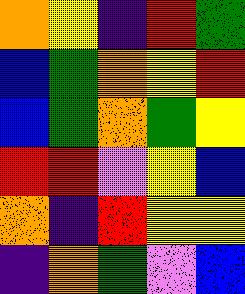[["orange", "yellow", "indigo", "red", "green"], ["blue", "green", "orange", "yellow", "red"], ["blue", "green", "orange", "green", "yellow"], ["red", "red", "violet", "yellow", "blue"], ["orange", "indigo", "red", "yellow", "yellow"], ["indigo", "orange", "green", "violet", "blue"]]